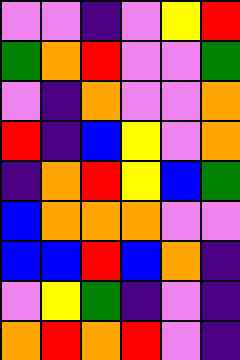[["violet", "violet", "indigo", "violet", "yellow", "red"], ["green", "orange", "red", "violet", "violet", "green"], ["violet", "indigo", "orange", "violet", "violet", "orange"], ["red", "indigo", "blue", "yellow", "violet", "orange"], ["indigo", "orange", "red", "yellow", "blue", "green"], ["blue", "orange", "orange", "orange", "violet", "violet"], ["blue", "blue", "red", "blue", "orange", "indigo"], ["violet", "yellow", "green", "indigo", "violet", "indigo"], ["orange", "red", "orange", "red", "violet", "indigo"]]